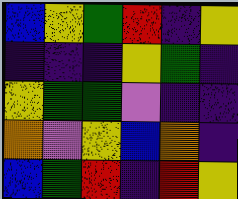[["blue", "yellow", "green", "red", "indigo", "yellow"], ["indigo", "indigo", "indigo", "yellow", "green", "indigo"], ["yellow", "green", "green", "violet", "indigo", "indigo"], ["orange", "violet", "yellow", "blue", "orange", "indigo"], ["blue", "green", "red", "indigo", "red", "yellow"]]